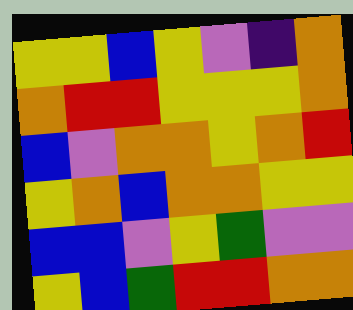[["yellow", "yellow", "blue", "yellow", "violet", "indigo", "orange"], ["orange", "red", "red", "yellow", "yellow", "yellow", "orange"], ["blue", "violet", "orange", "orange", "yellow", "orange", "red"], ["yellow", "orange", "blue", "orange", "orange", "yellow", "yellow"], ["blue", "blue", "violet", "yellow", "green", "violet", "violet"], ["yellow", "blue", "green", "red", "red", "orange", "orange"]]